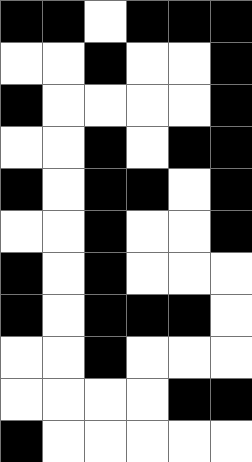[["black", "black", "white", "black", "black", "black"], ["white", "white", "black", "white", "white", "black"], ["black", "white", "white", "white", "white", "black"], ["white", "white", "black", "white", "black", "black"], ["black", "white", "black", "black", "white", "black"], ["white", "white", "black", "white", "white", "black"], ["black", "white", "black", "white", "white", "white"], ["black", "white", "black", "black", "black", "white"], ["white", "white", "black", "white", "white", "white"], ["white", "white", "white", "white", "black", "black"], ["black", "white", "white", "white", "white", "white"]]